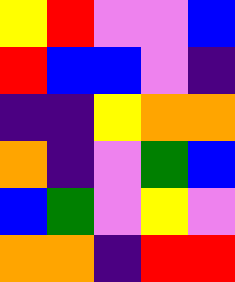[["yellow", "red", "violet", "violet", "blue"], ["red", "blue", "blue", "violet", "indigo"], ["indigo", "indigo", "yellow", "orange", "orange"], ["orange", "indigo", "violet", "green", "blue"], ["blue", "green", "violet", "yellow", "violet"], ["orange", "orange", "indigo", "red", "red"]]